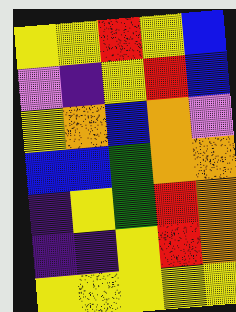[["yellow", "yellow", "red", "yellow", "blue"], ["violet", "indigo", "yellow", "red", "blue"], ["yellow", "orange", "blue", "orange", "violet"], ["blue", "blue", "green", "orange", "orange"], ["indigo", "yellow", "green", "red", "orange"], ["indigo", "indigo", "yellow", "red", "orange"], ["yellow", "yellow", "yellow", "yellow", "yellow"]]